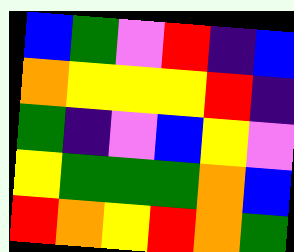[["blue", "green", "violet", "red", "indigo", "blue"], ["orange", "yellow", "yellow", "yellow", "red", "indigo"], ["green", "indigo", "violet", "blue", "yellow", "violet"], ["yellow", "green", "green", "green", "orange", "blue"], ["red", "orange", "yellow", "red", "orange", "green"]]